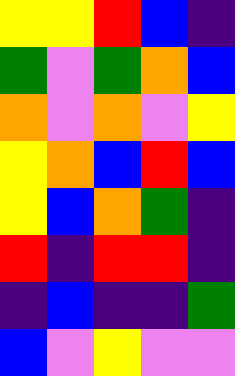[["yellow", "yellow", "red", "blue", "indigo"], ["green", "violet", "green", "orange", "blue"], ["orange", "violet", "orange", "violet", "yellow"], ["yellow", "orange", "blue", "red", "blue"], ["yellow", "blue", "orange", "green", "indigo"], ["red", "indigo", "red", "red", "indigo"], ["indigo", "blue", "indigo", "indigo", "green"], ["blue", "violet", "yellow", "violet", "violet"]]